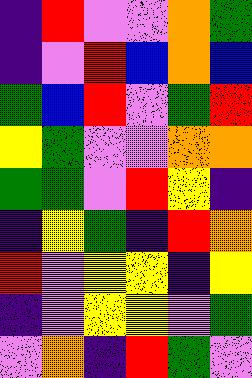[["indigo", "red", "violet", "violet", "orange", "green"], ["indigo", "violet", "red", "blue", "orange", "blue"], ["green", "blue", "red", "violet", "green", "red"], ["yellow", "green", "violet", "violet", "orange", "orange"], ["green", "green", "violet", "red", "yellow", "indigo"], ["indigo", "yellow", "green", "indigo", "red", "orange"], ["red", "violet", "yellow", "yellow", "indigo", "yellow"], ["indigo", "violet", "yellow", "yellow", "violet", "green"], ["violet", "orange", "indigo", "red", "green", "violet"]]